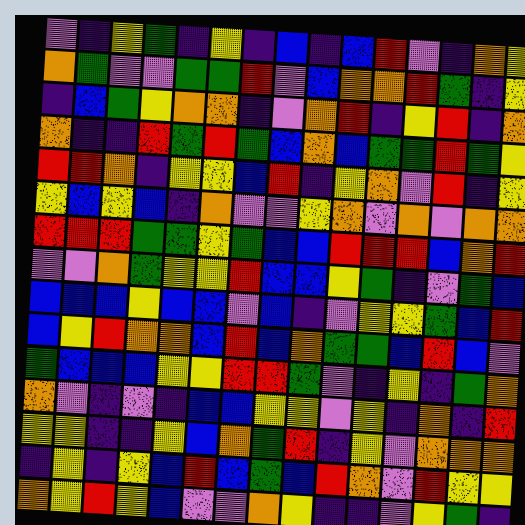[["violet", "indigo", "yellow", "green", "indigo", "yellow", "indigo", "blue", "indigo", "blue", "red", "violet", "indigo", "orange", "yellow"], ["orange", "green", "violet", "violet", "green", "green", "red", "violet", "blue", "orange", "orange", "red", "green", "indigo", "yellow"], ["indigo", "blue", "green", "yellow", "orange", "orange", "indigo", "violet", "orange", "red", "indigo", "yellow", "red", "indigo", "orange"], ["orange", "indigo", "indigo", "red", "green", "red", "green", "blue", "orange", "blue", "green", "green", "red", "green", "yellow"], ["red", "red", "orange", "indigo", "yellow", "yellow", "blue", "red", "indigo", "yellow", "orange", "violet", "red", "indigo", "yellow"], ["yellow", "blue", "yellow", "blue", "indigo", "orange", "violet", "violet", "yellow", "orange", "violet", "orange", "violet", "orange", "orange"], ["red", "red", "red", "green", "green", "yellow", "green", "blue", "blue", "red", "red", "red", "blue", "orange", "red"], ["violet", "violet", "orange", "green", "yellow", "yellow", "red", "blue", "blue", "yellow", "green", "indigo", "violet", "green", "blue"], ["blue", "blue", "blue", "yellow", "blue", "blue", "violet", "blue", "indigo", "violet", "yellow", "yellow", "green", "blue", "red"], ["blue", "yellow", "red", "orange", "orange", "blue", "red", "blue", "orange", "green", "green", "blue", "red", "blue", "violet"], ["green", "blue", "blue", "blue", "yellow", "yellow", "red", "red", "green", "violet", "indigo", "yellow", "indigo", "green", "orange"], ["orange", "violet", "indigo", "violet", "indigo", "blue", "blue", "yellow", "yellow", "violet", "yellow", "indigo", "orange", "indigo", "red"], ["yellow", "yellow", "indigo", "indigo", "yellow", "blue", "orange", "green", "red", "indigo", "yellow", "violet", "orange", "orange", "orange"], ["indigo", "yellow", "indigo", "yellow", "blue", "red", "blue", "green", "blue", "red", "orange", "violet", "red", "yellow", "yellow"], ["orange", "yellow", "red", "yellow", "blue", "violet", "violet", "orange", "yellow", "indigo", "indigo", "violet", "yellow", "green", "indigo"]]